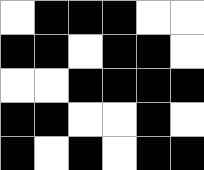[["white", "black", "black", "black", "white", "white"], ["black", "black", "white", "black", "black", "white"], ["white", "white", "black", "black", "black", "black"], ["black", "black", "white", "white", "black", "white"], ["black", "white", "black", "white", "black", "black"]]